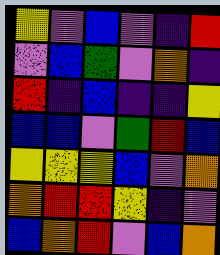[["yellow", "violet", "blue", "violet", "indigo", "red"], ["violet", "blue", "green", "violet", "orange", "indigo"], ["red", "indigo", "blue", "indigo", "indigo", "yellow"], ["blue", "blue", "violet", "green", "red", "blue"], ["yellow", "yellow", "yellow", "blue", "violet", "orange"], ["orange", "red", "red", "yellow", "indigo", "violet"], ["blue", "orange", "red", "violet", "blue", "orange"]]